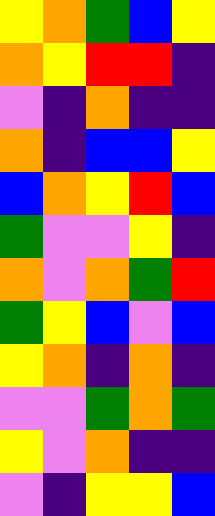[["yellow", "orange", "green", "blue", "yellow"], ["orange", "yellow", "red", "red", "indigo"], ["violet", "indigo", "orange", "indigo", "indigo"], ["orange", "indigo", "blue", "blue", "yellow"], ["blue", "orange", "yellow", "red", "blue"], ["green", "violet", "violet", "yellow", "indigo"], ["orange", "violet", "orange", "green", "red"], ["green", "yellow", "blue", "violet", "blue"], ["yellow", "orange", "indigo", "orange", "indigo"], ["violet", "violet", "green", "orange", "green"], ["yellow", "violet", "orange", "indigo", "indigo"], ["violet", "indigo", "yellow", "yellow", "blue"]]